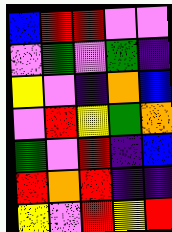[["blue", "red", "red", "violet", "violet"], ["violet", "green", "violet", "green", "indigo"], ["yellow", "violet", "indigo", "orange", "blue"], ["violet", "red", "yellow", "green", "orange"], ["green", "violet", "red", "indigo", "blue"], ["red", "orange", "red", "indigo", "indigo"], ["yellow", "violet", "red", "yellow", "red"]]